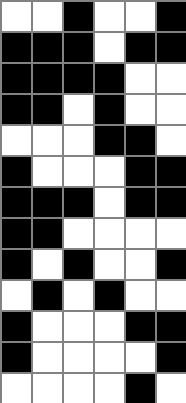[["white", "white", "black", "white", "white", "black"], ["black", "black", "black", "white", "black", "black"], ["black", "black", "black", "black", "white", "white"], ["black", "black", "white", "black", "white", "white"], ["white", "white", "white", "black", "black", "white"], ["black", "white", "white", "white", "black", "black"], ["black", "black", "black", "white", "black", "black"], ["black", "black", "white", "white", "white", "white"], ["black", "white", "black", "white", "white", "black"], ["white", "black", "white", "black", "white", "white"], ["black", "white", "white", "white", "black", "black"], ["black", "white", "white", "white", "white", "black"], ["white", "white", "white", "white", "black", "white"]]